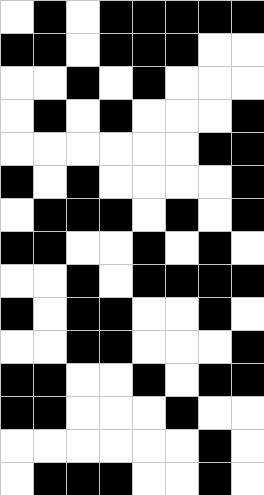[["white", "black", "white", "black", "black", "black", "black", "black"], ["black", "black", "white", "black", "black", "black", "white", "white"], ["white", "white", "black", "white", "black", "white", "white", "white"], ["white", "black", "white", "black", "white", "white", "white", "black"], ["white", "white", "white", "white", "white", "white", "black", "black"], ["black", "white", "black", "white", "white", "white", "white", "black"], ["white", "black", "black", "black", "white", "black", "white", "black"], ["black", "black", "white", "white", "black", "white", "black", "white"], ["white", "white", "black", "white", "black", "black", "black", "black"], ["black", "white", "black", "black", "white", "white", "black", "white"], ["white", "white", "black", "black", "white", "white", "white", "black"], ["black", "black", "white", "white", "black", "white", "black", "black"], ["black", "black", "white", "white", "white", "black", "white", "white"], ["white", "white", "white", "white", "white", "white", "black", "white"], ["white", "black", "black", "black", "white", "white", "black", "white"]]